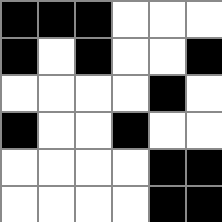[["black", "black", "black", "white", "white", "white"], ["black", "white", "black", "white", "white", "black"], ["white", "white", "white", "white", "black", "white"], ["black", "white", "white", "black", "white", "white"], ["white", "white", "white", "white", "black", "black"], ["white", "white", "white", "white", "black", "black"]]